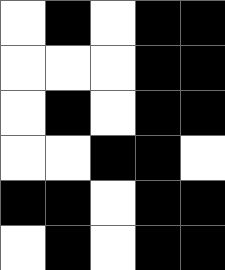[["white", "black", "white", "black", "black"], ["white", "white", "white", "black", "black"], ["white", "black", "white", "black", "black"], ["white", "white", "black", "black", "white"], ["black", "black", "white", "black", "black"], ["white", "black", "white", "black", "black"]]